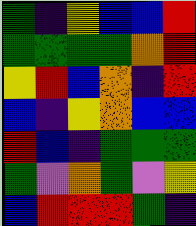[["green", "indigo", "yellow", "blue", "blue", "red"], ["green", "green", "green", "green", "orange", "red"], ["yellow", "red", "blue", "orange", "indigo", "red"], ["blue", "indigo", "yellow", "orange", "blue", "blue"], ["red", "blue", "indigo", "green", "green", "green"], ["green", "violet", "orange", "green", "violet", "yellow"], ["blue", "red", "red", "red", "green", "indigo"]]